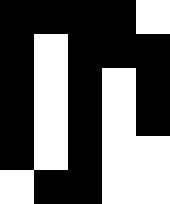[["black", "black", "black", "black", "white"], ["black", "white", "black", "black", "black"], ["black", "white", "black", "white", "black"], ["black", "white", "black", "white", "black"], ["black", "white", "black", "white", "white"], ["white", "black", "black", "white", "white"]]